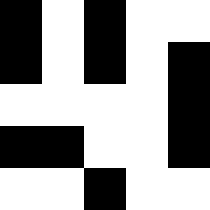[["black", "white", "black", "white", "white"], ["black", "white", "black", "white", "black"], ["white", "white", "white", "white", "black"], ["black", "black", "white", "white", "black"], ["white", "white", "black", "white", "white"]]